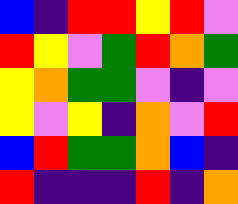[["blue", "indigo", "red", "red", "yellow", "red", "violet"], ["red", "yellow", "violet", "green", "red", "orange", "green"], ["yellow", "orange", "green", "green", "violet", "indigo", "violet"], ["yellow", "violet", "yellow", "indigo", "orange", "violet", "red"], ["blue", "red", "green", "green", "orange", "blue", "indigo"], ["red", "indigo", "indigo", "indigo", "red", "indigo", "orange"]]